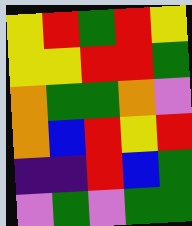[["yellow", "red", "green", "red", "yellow"], ["yellow", "yellow", "red", "red", "green"], ["orange", "green", "green", "orange", "violet"], ["orange", "blue", "red", "yellow", "red"], ["indigo", "indigo", "red", "blue", "green"], ["violet", "green", "violet", "green", "green"]]